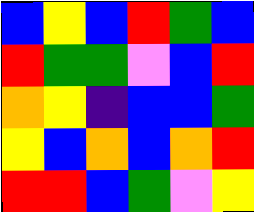[["blue", "yellow", "blue", "red", "green", "blue"], ["red", "green", "green", "violet", "blue", "red"], ["orange", "yellow", "indigo", "blue", "blue", "green"], ["yellow", "blue", "orange", "blue", "orange", "red"], ["red", "red", "blue", "green", "violet", "yellow"]]